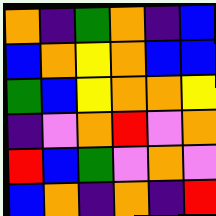[["orange", "indigo", "green", "orange", "indigo", "blue"], ["blue", "orange", "yellow", "orange", "blue", "blue"], ["green", "blue", "yellow", "orange", "orange", "yellow"], ["indigo", "violet", "orange", "red", "violet", "orange"], ["red", "blue", "green", "violet", "orange", "violet"], ["blue", "orange", "indigo", "orange", "indigo", "red"]]